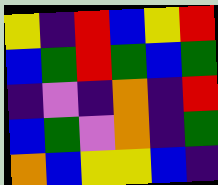[["yellow", "indigo", "red", "blue", "yellow", "red"], ["blue", "green", "red", "green", "blue", "green"], ["indigo", "violet", "indigo", "orange", "indigo", "red"], ["blue", "green", "violet", "orange", "indigo", "green"], ["orange", "blue", "yellow", "yellow", "blue", "indigo"]]